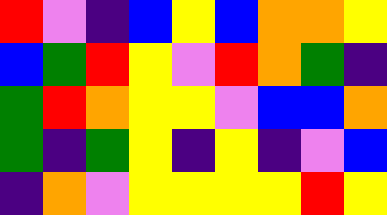[["red", "violet", "indigo", "blue", "yellow", "blue", "orange", "orange", "yellow"], ["blue", "green", "red", "yellow", "violet", "red", "orange", "green", "indigo"], ["green", "red", "orange", "yellow", "yellow", "violet", "blue", "blue", "orange"], ["green", "indigo", "green", "yellow", "indigo", "yellow", "indigo", "violet", "blue"], ["indigo", "orange", "violet", "yellow", "yellow", "yellow", "yellow", "red", "yellow"]]